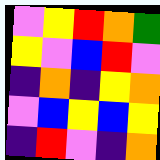[["violet", "yellow", "red", "orange", "green"], ["yellow", "violet", "blue", "red", "violet"], ["indigo", "orange", "indigo", "yellow", "orange"], ["violet", "blue", "yellow", "blue", "yellow"], ["indigo", "red", "violet", "indigo", "orange"]]